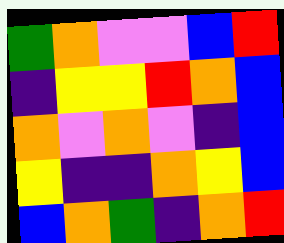[["green", "orange", "violet", "violet", "blue", "red"], ["indigo", "yellow", "yellow", "red", "orange", "blue"], ["orange", "violet", "orange", "violet", "indigo", "blue"], ["yellow", "indigo", "indigo", "orange", "yellow", "blue"], ["blue", "orange", "green", "indigo", "orange", "red"]]